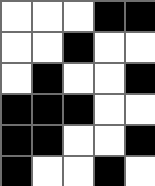[["white", "white", "white", "black", "black"], ["white", "white", "black", "white", "white"], ["white", "black", "white", "white", "black"], ["black", "black", "black", "white", "white"], ["black", "black", "white", "white", "black"], ["black", "white", "white", "black", "white"]]